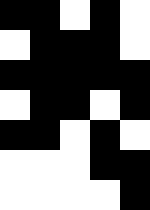[["black", "black", "white", "black", "white"], ["white", "black", "black", "black", "white"], ["black", "black", "black", "black", "black"], ["white", "black", "black", "white", "black"], ["black", "black", "white", "black", "white"], ["white", "white", "white", "black", "black"], ["white", "white", "white", "white", "black"]]